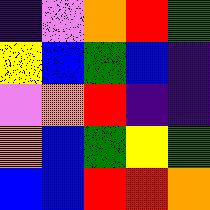[["indigo", "violet", "orange", "red", "green"], ["yellow", "blue", "green", "blue", "indigo"], ["violet", "orange", "red", "indigo", "indigo"], ["orange", "blue", "green", "yellow", "green"], ["blue", "blue", "red", "red", "orange"]]